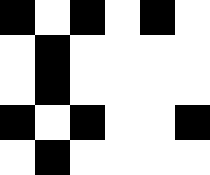[["black", "white", "black", "white", "black", "white"], ["white", "black", "white", "white", "white", "white"], ["white", "black", "white", "white", "white", "white"], ["black", "white", "black", "white", "white", "black"], ["white", "black", "white", "white", "white", "white"]]